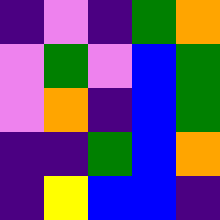[["indigo", "violet", "indigo", "green", "orange"], ["violet", "green", "violet", "blue", "green"], ["violet", "orange", "indigo", "blue", "green"], ["indigo", "indigo", "green", "blue", "orange"], ["indigo", "yellow", "blue", "blue", "indigo"]]